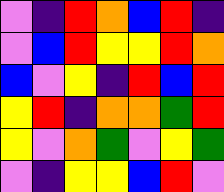[["violet", "indigo", "red", "orange", "blue", "red", "indigo"], ["violet", "blue", "red", "yellow", "yellow", "red", "orange"], ["blue", "violet", "yellow", "indigo", "red", "blue", "red"], ["yellow", "red", "indigo", "orange", "orange", "green", "red"], ["yellow", "violet", "orange", "green", "violet", "yellow", "green"], ["violet", "indigo", "yellow", "yellow", "blue", "red", "violet"]]